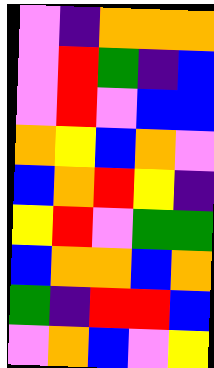[["violet", "indigo", "orange", "orange", "orange"], ["violet", "red", "green", "indigo", "blue"], ["violet", "red", "violet", "blue", "blue"], ["orange", "yellow", "blue", "orange", "violet"], ["blue", "orange", "red", "yellow", "indigo"], ["yellow", "red", "violet", "green", "green"], ["blue", "orange", "orange", "blue", "orange"], ["green", "indigo", "red", "red", "blue"], ["violet", "orange", "blue", "violet", "yellow"]]